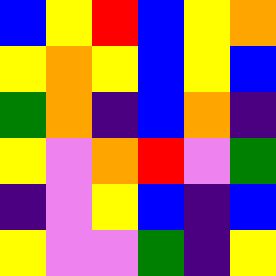[["blue", "yellow", "red", "blue", "yellow", "orange"], ["yellow", "orange", "yellow", "blue", "yellow", "blue"], ["green", "orange", "indigo", "blue", "orange", "indigo"], ["yellow", "violet", "orange", "red", "violet", "green"], ["indigo", "violet", "yellow", "blue", "indigo", "blue"], ["yellow", "violet", "violet", "green", "indigo", "yellow"]]